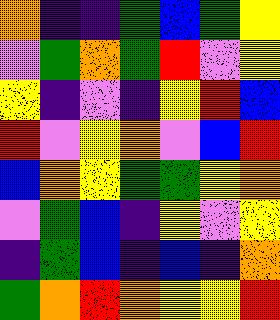[["orange", "indigo", "indigo", "green", "blue", "green", "yellow"], ["violet", "green", "orange", "green", "red", "violet", "yellow"], ["yellow", "indigo", "violet", "indigo", "yellow", "red", "blue"], ["red", "violet", "yellow", "orange", "violet", "blue", "red"], ["blue", "orange", "yellow", "green", "green", "yellow", "orange"], ["violet", "green", "blue", "indigo", "yellow", "violet", "yellow"], ["indigo", "green", "blue", "indigo", "blue", "indigo", "orange"], ["green", "orange", "red", "orange", "yellow", "yellow", "red"]]